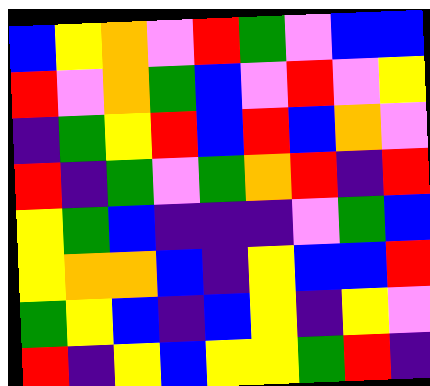[["blue", "yellow", "orange", "violet", "red", "green", "violet", "blue", "blue"], ["red", "violet", "orange", "green", "blue", "violet", "red", "violet", "yellow"], ["indigo", "green", "yellow", "red", "blue", "red", "blue", "orange", "violet"], ["red", "indigo", "green", "violet", "green", "orange", "red", "indigo", "red"], ["yellow", "green", "blue", "indigo", "indigo", "indigo", "violet", "green", "blue"], ["yellow", "orange", "orange", "blue", "indigo", "yellow", "blue", "blue", "red"], ["green", "yellow", "blue", "indigo", "blue", "yellow", "indigo", "yellow", "violet"], ["red", "indigo", "yellow", "blue", "yellow", "yellow", "green", "red", "indigo"]]